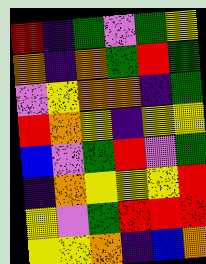[["red", "indigo", "green", "violet", "green", "yellow"], ["orange", "indigo", "orange", "green", "red", "green"], ["violet", "yellow", "orange", "orange", "indigo", "green"], ["red", "orange", "yellow", "indigo", "yellow", "yellow"], ["blue", "violet", "green", "red", "violet", "green"], ["indigo", "orange", "yellow", "yellow", "yellow", "red"], ["yellow", "violet", "green", "red", "red", "red"], ["yellow", "yellow", "orange", "indigo", "blue", "orange"]]